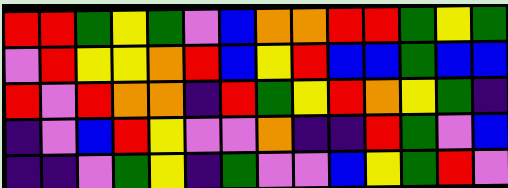[["red", "red", "green", "yellow", "green", "violet", "blue", "orange", "orange", "red", "red", "green", "yellow", "green"], ["violet", "red", "yellow", "yellow", "orange", "red", "blue", "yellow", "red", "blue", "blue", "green", "blue", "blue"], ["red", "violet", "red", "orange", "orange", "indigo", "red", "green", "yellow", "red", "orange", "yellow", "green", "indigo"], ["indigo", "violet", "blue", "red", "yellow", "violet", "violet", "orange", "indigo", "indigo", "red", "green", "violet", "blue"], ["indigo", "indigo", "violet", "green", "yellow", "indigo", "green", "violet", "violet", "blue", "yellow", "green", "red", "violet"]]